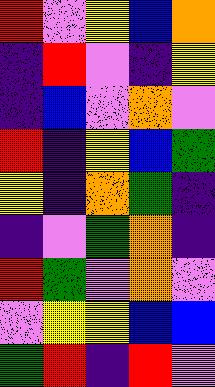[["red", "violet", "yellow", "blue", "orange"], ["indigo", "red", "violet", "indigo", "yellow"], ["indigo", "blue", "violet", "orange", "violet"], ["red", "indigo", "yellow", "blue", "green"], ["yellow", "indigo", "orange", "green", "indigo"], ["indigo", "violet", "green", "orange", "indigo"], ["red", "green", "violet", "orange", "violet"], ["violet", "yellow", "yellow", "blue", "blue"], ["green", "red", "indigo", "red", "violet"]]